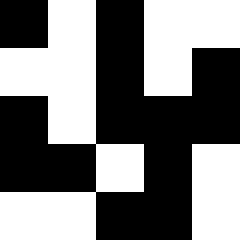[["black", "white", "black", "white", "white"], ["white", "white", "black", "white", "black"], ["black", "white", "black", "black", "black"], ["black", "black", "white", "black", "white"], ["white", "white", "black", "black", "white"]]